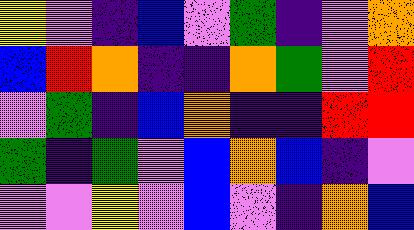[["yellow", "violet", "indigo", "blue", "violet", "green", "indigo", "violet", "orange"], ["blue", "red", "orange", "indigo", "indigo", "orange", "green", "violet", "red"], ["violet", "green", "indigo", "blue", "orange", "indigo", "indigo", "red", "red"], ["green", "indigo", "green", "violet", "blue", "orange", "blue", "indigo", "violet"], ["violet", "violet", "yellow", "violet", "blue", "violet", "indigo", "orange", "blue"]]